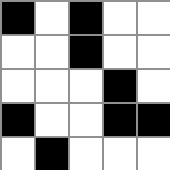[["black", "white", "black", "white", "white"], ["white", "white", "black", "white", "white"], ["white", "white", "white", "black", "white"], ["black", "white", "white", "black", "black"], ["white", "black", "white", "white", "white"]]